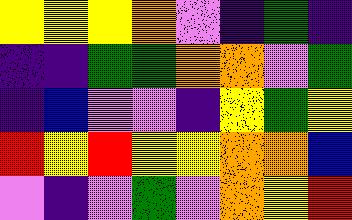[["yellow", "yellow", "yellow", "orange", "violet", "indigo", "green", "indigo"], ["indigo", "indigo", "green", "green", "orange", "orange", "violet", "green"], ["indigo", "blue", "violet", "violet", "indigo", "yellow", "green", "yellow"], ["red", "yellow", "red", "yellow", "yellow", "orange", "orange", "blue"], ["violet", "indigo", "violet", "green", "violet", "orange", "yellow", "red"]]